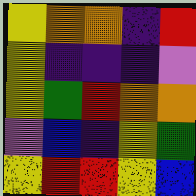[["yellow", "orange", "orange", "indigo", "red"], ["yellow", "indigo", "indigo", "indigo", "violet"], ["yellow", "green", "red", "orange", "orange"], ["violet", "blue", "indigo", "yellow", "green"], ["yellow", "red", "red", "yellow", "blue"]]